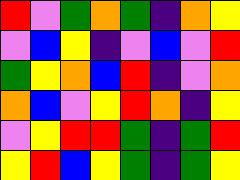[["red", "violet", "green", "orange", "green", "indigo", "orange", "yellow"], ["violet", "blue", "yellow", "indigo", "violet", "blue", "violet", "red"], ["green", "yellow", "orange", "blue", "red", "indigo", "violet", "orange"], ["orange", "blue", "violet", "yellow", "red", "orange", "indigo", "yellow"], ["violet", "yellow", "red", "red", "green", "indigo", "green", "red"], ["yellow", "red", "blue", "yellow", "green", "indigo", "green", "yellow"]]